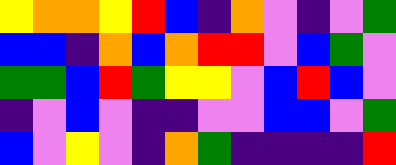[["yellow", "orange", "orange", "yellow", "red", "blue", "indigo", "orange", "violet", "indigo", "violet", "green"], ["blue", "blue", "indigo", "orange", "blue", "orange", "red", "red", "violet", "blue", "green", "violet"], ["green", "green", "blue", "red", "green", "yellow", "yellow", "violet", "blue", "red", "blue", "violet"], ["indigo", "violet", "blue", "violet", "indigo", "indigo", "violet", "violet", "blue", "blue", "violet", "green"], ["blue", "violet", "yellow", "violet", "indigo", "orange", "green", "indigo", "indigo", "indigo", "indigo", "red"]]